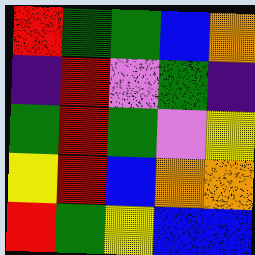[["red", "green", "green", "blue", "orange"], ["indigo", "red", "violet", "green", "indigo"], ["green", "red", "green", "violet", "yellow"], ["yellow", "red", "blue", "orange", "orange"], ["red", "green", "yellow", "blue", "blue"]]